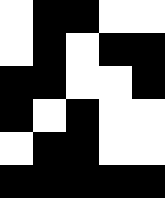[["white", "black", "black", "white", "white"], ["white", "black", "white", "black", "black"], ["black", "black", "white", "white", "black"], ["black", "white", "black", "white", "white"], ["white", "black", "black", "white", "white"], ["black", "black", "black", "black", "black"]]